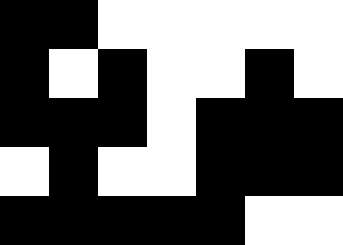[["black", "black", "white", "white", "white", "white", "white"], ["black", "white", "black", "white", "white", "black", "white"], ["black", "black", "black", "white", "black", "black", "black"], ["white", "black", "white", "white", "black", "black", "black"], ["black", "black", "black", "black", "black", "white", "white"]]